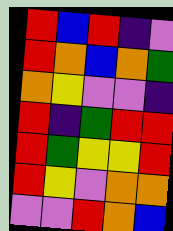[["red", "blue", "red", "indigo", "violet"], ["red", "orange", "blue", "orange", "green"], ["orange", "yellow", "violet", "violet", "indigo"], ["red", "indigo", "green", "red", "red"], ["red", "green", "yellow", "yellow", "red"], ["red", "yellow", "violet", "orange", "orange"], ["violet", "violet", "red", "orange", "blue"]]